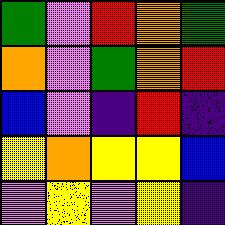[["green", "violet", "red", "orange", "green"], ["orange", "violet", "green", "orange", "red"], ["blue", "violet", "indigo", "red", "indigo"], ["yellow", "orange", "yellow", "yellow", "blue"], ["violet", "yellow", "violet", "yellow", "indigo"]]